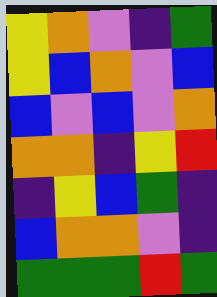[["yellow", "orange", "violet", "indigo", "green"], ["yellow", "blue", "orange", "violet", "blue"], ["blue", "violet", "blue", "violet", "orange"], ["orange", "orange", "indigo", "yellow", "red"], ["indigo", "yellow", "blue", "green", "indigo"], ["blue", "orange", "orange", "violet", "indigo"], ["green", "green", "green", "red", "green"]]